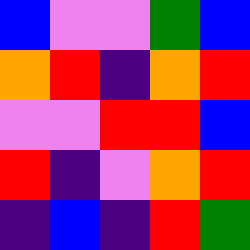[["blue", "violet", "violet", "green", "blue"], ["orange", "red", "indigo", "orange", "red"], ["violet", "violet", "red", "red", "blue"], ["red", "indigo", "violet", "orange", "red"], ["indigo", "blue", "indigo", "red", "green"]]